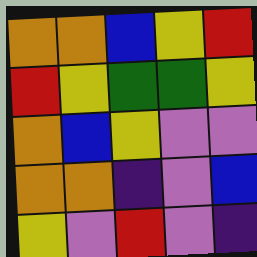[["orange", "orange", "blue", "yellow", "red"], ["red", "yellow", "green", "green", "yellow"], ["orange", "blue", "yellow", "violet", "violet"], ["orange", "orange", "indigo", "violet", "blue"], ["yellow", "violet", "red", "violet", "indigo"]]